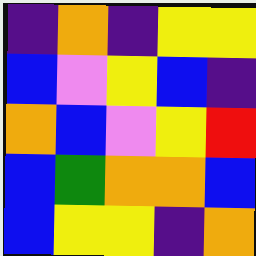[["indigo", "orange", "indigo", "yellow", "yellow"], ["blue", "violet", "yellow", "blue", "indigo"], ["orange", "blue", "violet", "yellow", "red"], ["blue", "green", "orange", "orange", "blue"], ["blue", "yellow", "yellow", "indigo", "orange"]]